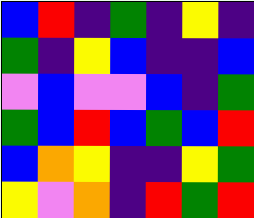[["blue", "red", "indigo", "green", "indigo", "yellow", "indigo"], ["green", "indigo", "yellow", "blue", "indigo", "indigo", "blue"], ["violet", "blue", "violet", "violet", "blue", "indigo", "green"], ["green", "blue", "red", "blue", "green", "blue", "red"], ["blue", "orange", "yellow", "indigo", "indigo", "yellow", "green"], ["yellow", "violet", "orange", "indigo", "red", "green", "red"]]